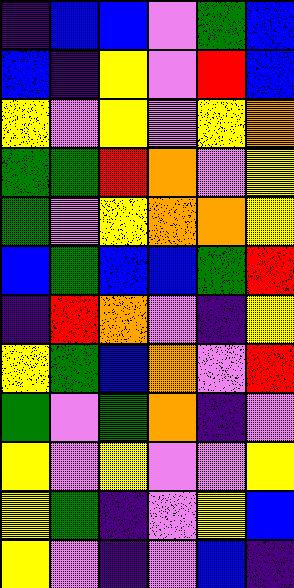[["indigo", "blue", "blue", "violet", "green", "blue"], ["blue", "indigo", "yellow", "violet", "red", "blue"], ["yellow", "violet", "yellow", "violet", "yellow", "orange"], ["green", "green", "red", "orange", "violet", "yellow"], ["green", "violet", "yellow", "orange", "orange", "yellow"], ["blue", "green", "blue", "blue", "green", "red"], ["indigo", "red", "orange", "violet", "indigo", "yellow"], ["yellow", "green", "blue", "orange", "violet", "red"], ["green", "violet", "green", "orange", "indigo", "violet"], ["yellow", "violet", "yellow", "violet", "violet", "yellow"], ["yellow", "green", "indigo", "violet", "yellow", "blue"], ["yellow", "violet", "indigo", "violet", "blue", "indigo"]]